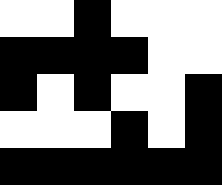[["white", "white", "black", "white", "white", "white"], ["black", "black", "black", "black", "white", "white"], ["black", "white", "black", "white", "white", "black"], ["white", "white", "white", "black", "white", "black"], ["black", "black", "black", "black", "black", "black"]]